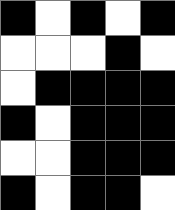[["black", "white", "black", "white", "black"], ["white", "white", "white", "black", "white"], ["white", "black", "black", "black", "black"], ["black", "white", "black", "black", "black"], ["white", "white", "black", "black", "black"], ["black", "white", "black", "black", "white"]]